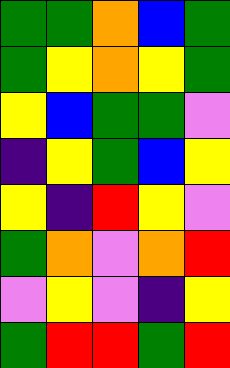[["green", "green", "orange", "blue", "green"], ["green", "yellow", "orange", "yellow", "green"], ["yellow", "blue", "green", "green", "violet"], ["indigo", "yellow", "green", "blue", "yellow"], ["yellow", "indigo", "red", "yellow", "violet"], ["green", "orange", "violet", "orange", "red"], ["violet", "yellow", "violet", "indigo", "yellow"], ["green", "red", "red", "green", "red"]]